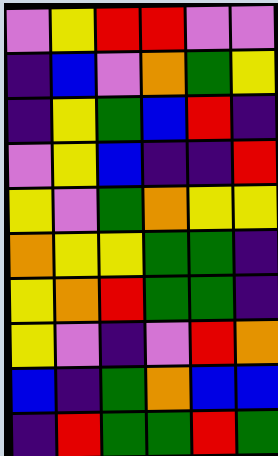[["violet", "yellow", "red", "red", "violet", "violet"], ["indigo", "blue", "violet", "orange", "green", "yellow"], ["indigo", "yellow", "green", "blue", "red", "indigo"], ["violet", "yellow", "blue", "indigo", "indigo", "red"], ["yellow", "violet", "green", "orange", "yellow", "yellow"], ["orange", "yellow", "yellow", "green", "green", "indigo"], ["yellow", "orange", "red", "green", "green", "indigo"], ["yellow", "violet", "indigo", "violet", "red", "orange"], ["blue", "indigo", "green", "orange", "blue", "blue"], ["indigo", "red", "green", "green", "red", "green"]]